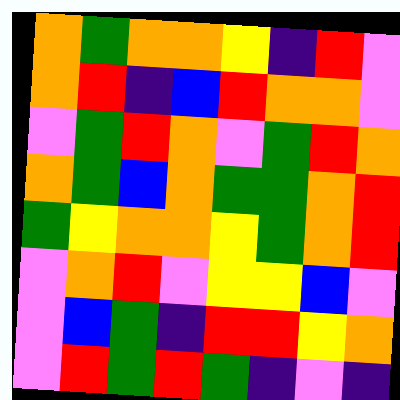[["orange", "green", "orange", "orange", "yellow", "indigo", "red", "violet"], ["orange", "red", "indigo", "blue", "red", "orange", "orange", "violet"], ["violet", "green", "red", "orange", "violet", "green", "red", "orange"], ["orange", "green", "blue", "orange", "green", "green", "orange", "red"], ["green", "yellow", "orange", "orange", "yellow", "green", "orange", "red"], ["violet", "orange", "red", "violet", "yellow", "yellow", "blue", "violet"], ["violet", "blue", "green", "indigo", "red", "red", "yellow", "orange"], ["violet", "red", "green", "red", "green", "indigo", "violet", "indigo"]]